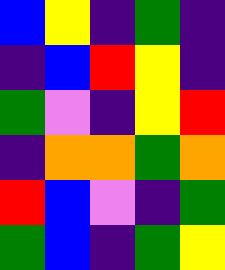[["blue", "yellow", "indigo", "green", "indigo"], ["indigo", "blue", "red", "yellow", "indigo"], ["green", "violet", "indigo", "yellow", "red"], ["indigo", "orange", "orange", "green", "orange"], ["red", "blue", "violet", "indigo", "green"], ["green", "blue", "indigo", "green", "yellow"]]